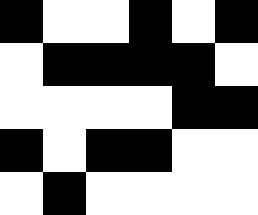[["black", "white", "white", "black", "white", "black"], ["white", "black", "black", "black", "black", "white"], ["white", "white", "white", "white", "black", "black"], ["black", "white", "black", "black", "white", "white"], ["white", "black", "white", "white", "white", "white"]]